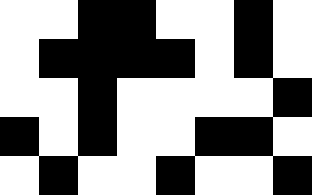[["white", "white", "black", "black", "white", "white", "black", "white"], ["white", "black", "black", "black", "black", "white", "black", "white"], ["white", "white", "black", "white", "white", "white", "white", "black"], ["black", "white", "black", "white", "white", "black", "black", "white"], ["white", "black", "white", "white", "black", "white", "white", "black"]]